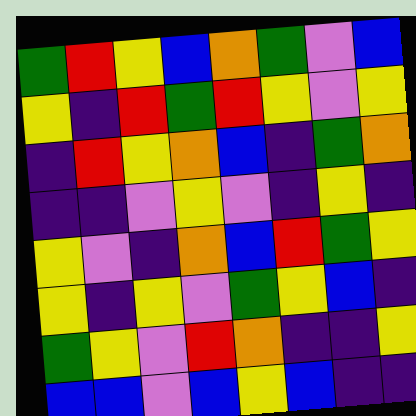[["green", "red", "yellow", "blue", "orange", "green", "violet", "blue"], ["yellow", "indigo", "red", "green", "red", "yellow", "violet", "yellow"], ["indigo", "red", "yellow", "orange", "blue", "indigo", "green", "orange"], ["indigo", "indigo", "violet", "yellow", "violet", "indigo", "yellow", "indigo"], ["yellow", "violet", "indigo", "orange", "blue", "red", "green", "yellow"], ["yellow", "indigo", "yellow", "violet", "green", "yellow", "blue", "indigo"], ["green", "yellow", "violet", "red", "orange", "indigo", "indigo", "yellow"], ["blue", "blue", "violet", "blue", "yellow", "blue", "indigo", "indigo"]]